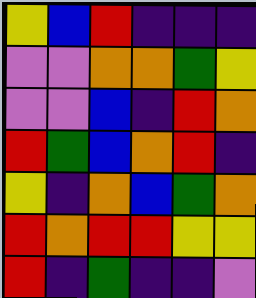[["yellow", "blue", "red", "indigo", "indigo", "indigo"], ["violet", "violet", "orange", "orange", "green", "yellow"], ["violet", "violet", "blue", "indigo", "red", "orange"], ["red", "green", "blue", "orange", "red", "indigo"], ["yellow", "indigo", "orange", "blue", "green", "orange"], ["red", "orange", "red", "red", "yellow", "yellow"], ["red", "indigo", "green", "indigo", "indigo", "violet"]]